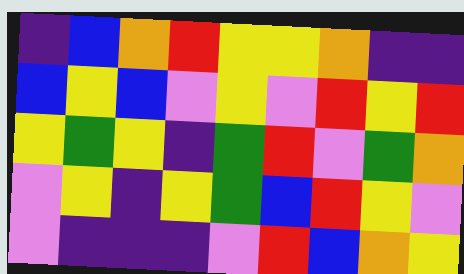[["indigo", "blue", "orange", "red", "yellow", "yellow", "orange", "indigo", "indigo"], ["blue", "yellow", "blue", "violet", "yellow", "violet", "red", "yellow", "red"], ["yellow", "green", "yellow", "indigo", "green", "red", "violet", "green", "orange"], ["violet", "yellow", "indigo", "yellow", "green", "blue", "red", "yellow", "violet"], ["violet", "indigo", "indigo", "indigo", "violet", "red", "blue", "orange", "yellow"]]